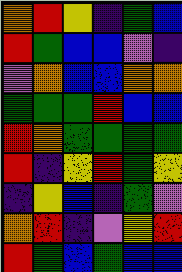[["orange", "red", "yellow", "indigo", "green", "blue"], ["red", "green", "blue", "blue", "violet", "indigo"], ["violet", "orange", "blue", "blue", "orange", "orange"], ["green", "green", "green", "red", "blue", "blue"], ["red", "orange", "green", "green", "green", "green"], ["red", "indigo", "yellow", "red", "green", "yellow"], ["indigo", "yellow", "blue", "indigo", "green", "violet"], ["orange", "red", "indigo", "violet", "yellow", "red"], ["red", "green", "blue", "green", "blue", "blue"]]